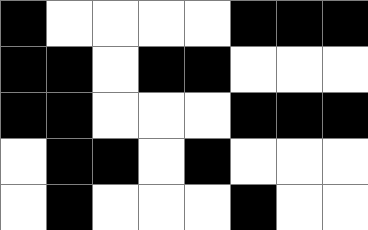[["black", "white", "white", "white", "white", "black", "black", "black"], ["black", "black", "white", "black", "black", "white", "white", "white"], ["black", "black", "white", "white", "white", "black", "black", "black"], ["white", "black", "black", "white", "black", "white", "white", "white"], ["white", "black", "white", "white", "white", "black", "white", "white"]]